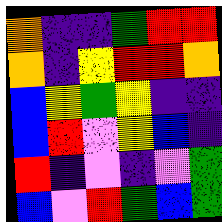[["orange", "indigo", "indigo", "green", "red", "red"], ["orange", "indigo", "yellow", "red", "red", "orange"], ["blue", "yellow", "green", "yellow", "indigo", "indigo"], ["blue", "red", "violet", "yellow", "blue", "indigo"], ["red", "indigo", "violet", "indigo", "violet", "green"], ["blue", "violet", "red", "green", "blue", "green"]]